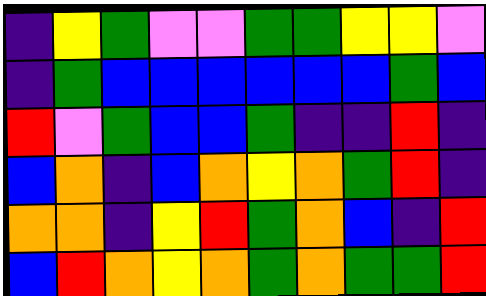[["indigo", "yellow", "green", "violet", "violet", "green", "green", "yellow", "yellow", "violet"], ["indigo", "green", "blue", "blue", "blue", "blue", "blue", "blue", "green", "blue"], ["red", "violet", "green", "blue", "blue", "green", "indigo", "indigo", "red", "indigo"], ["blue", "orange", "indigo", "blue", "orange", "yellow", "orange", "green", "red", "indigo"], ["orange", "orange", "indigo", "yellow", "red", "green", "orange", "blue", "indigo", "red"], ["blue", "red", "orange", "yellow", "orange", "green", "orange", "green", "green", "red"]]